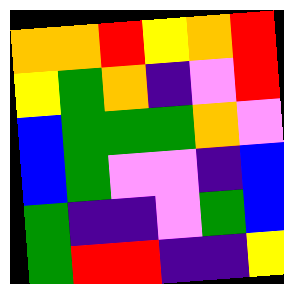[["orange", "orange", "red", "yellow", "orange", "red"], ["yellow", "green", "orange", "indigo", "violet", "red"], ["blue", "green", "green", "green", "orange", "violet"], ["blue", "green", "violet", "violet", "indigo", "blue"], ["green", "indigo", "indigo", "violet", "green", "blue"], ["green", "red", "red", "indigo", "indigo", "yellow"]]